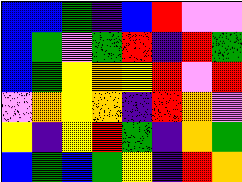[["blue", "blue", "green", "indigo", "blue", "red", "violet", "violet"], ["blue", "green", "violet", "green", "red", "indigo", "red", "green"], ["blue", "green", "yellow", "orange", "yellow", "red", "violet", "red"], ["violet", "orange", "yellow", "orange", "indigo", "red", "orange", "violet"], ["yellow", "indigo", "yellow", "red", "green", "indigo", "orange", "green"], ["blue", "green", "blue", "green", "yellow", "indigo", "red", "orange"]]